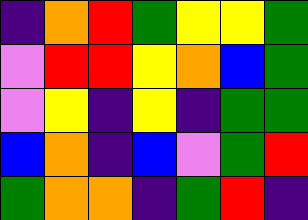[["indigo", "orange", "red", "green", "yellow", "yellow", "green"], ["violet", "red", "red", "yellow", "orange", "blue", "green"], ["violet", "yellow", "indigo", "yellow", "indigo", "green", "green"], ["blue", "orange", "indigo", "blue", "violet", "green", "red"], ["green", "orange", "orange", "indigo", "green", "red", "indigo"]]